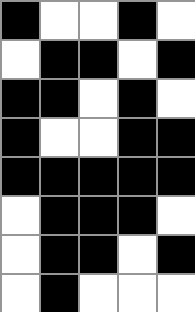[["black", "white", "white", "black", "white"], ["white", "black", "black", "white", "black"], ["black", "black", "white", "black", "white"], ["black", "white", "white", "black", "black"], ["black", "black", "black", "black", "black"], ["white", "black", "black", "black", "white"], ["white", "black", "black", "white", "black"], ["white", "black", "white", "white", "white"]]